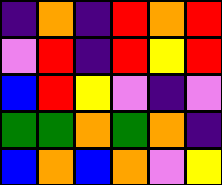[["indigo", "orange", "indigo", "red", "orange", "red"], ["violet", "red", "indigo", "red", "yellow", "red"], ["blue", "red", "yellow", "violet", "indigo", "violet"], ["green", "green", "orange", "green", "orange", "indigo"], ["blue", "orange", "blue", "orange", "violet", "yellow"]]